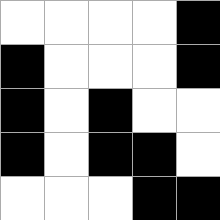[["white", "white", "white", "white", "black"], ["black", "white", "white", "white", "black"], ["black", "white", "black", "white", "white"], ["black", "white", "black", "black", "white"], ["white", "white", "white", "black", "black"]]